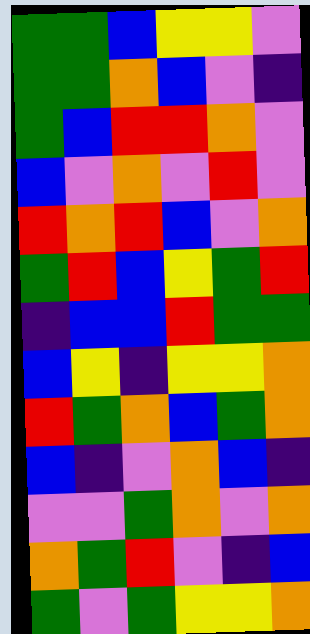[["green", "green", "blue", "yellow", "yellow", "violet"], ["green", "green", "orange", "blue", "violet", "indigo"], ["green", "blue", "red", "red", "orange", "violet"], ["blue", "violet", "orange", "violet", "red", "violet"], ["red", "orange", "red", "blue", "violet", "orange"], ["green", "red", "blue", "yellow", "green", "red"], ["indigo", "blue", "blue", "red", "green", "green"], ["blue", "yellow", "indigo", "yellow", "yellow", "orange"], ["red", "green", "orange", "blue", "green", "orange"], ["blue", "indigo", "violet", "orange", "blue", "indigo"], ["violet", "violet", "green", "orange", "violet", "orange"], ["orange", "green", "red", "violet", "indigo", "blue"], ["green", "violet", "green", "yellow", "yellow", "orange"]]